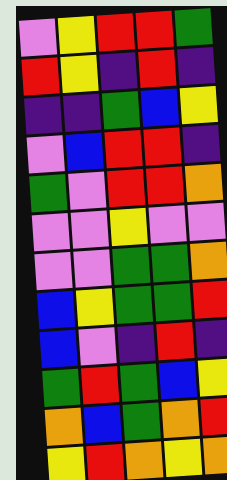[["violet", "yellow", "red", "red", "green"], ["red", "yellow", "indigo", "red", "indigo"], ["indigo", "indigo", "green", "blue", "yellow"], ["violet", "blue", "red", "red", "indigo"], ["green", "violet", "red", "red", "orange"], ["violet", "violet", "yellow", "violet", "violet"], ["violet", "violet", "green", "green", "orange"], ["blue", "yellow", "green", "green", "red"], ["blue", "violet", "indigo", "red", "indigo"], ["green", "red", "green", "blue", "yellow"], ["orange", "blue", "green", "orange", "red"], ["yellow", "red", "orange", "yellow", "orange"]]